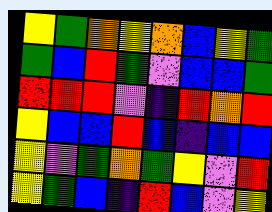[["yellow", "green", "orange", "yellow", "orange", "blue", "yellow", "green"], ["green", "blue", "red", "green", "violet", "blue", "blue", "green"], ["red", "red", "red", "violet", "indigo", "red", "orange", "red"], ["yellow", "blue", "blue", "red", "blue", "indigo", "blue", "blue"], ["yellow", "violet", "green", "orange", "green", "yellow", "violet", "red"], ["yellow", "green", "blue", "indigo", "red", "blue", "violet", "yellow"]]